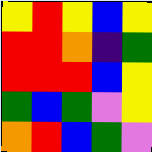[["yellow", "red", "yellow", "blue", "yellow"], ["red", "red", "orange", "indigo", "green"], ["red", "red", "red", "blue", "yellow"], ["green", "blue", "green", "violet", "yellow"], ["orange", "red", "blue", "green", "violet"]]